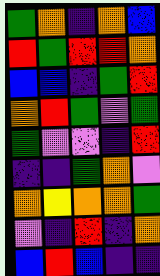[["green", "orange", "indigo", "orange", "blue"], ["red", "green", "red", "red", "orange"], ["blue", "blue", "indigo", "green", "red"], ["orange", "red", "green", "violet", "green"], ["green", "violet", "violet", "indigo", "red"], ["indigo", "indigo", "green", "orange", "violet"], ["orange", "yellow", "orange", "orange", "green"], ["violet", "indigo", "red", "indigo", "orange"], ["blue", "red", "blue", "indigo", "indigo"]]